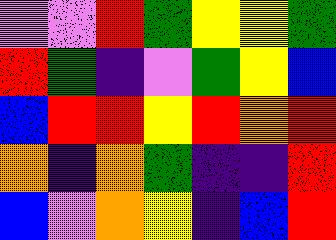[["violet", "violet", "red", "green", "yellow", "yellow", "green"], ["red", "green", "indigo", "violet", "green", "yellow", "blue"], ["blue", "red", "red", "yellow", "red", "orange", "red"], ["orange", "indigo", "orange", "green", "indigo", "indigo", "red"], ["blue", "violet", "orange", "yellow", "indigo", "blue", "red"]]